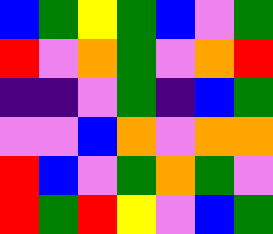[["blue", "green", "yellow", "green", "blue", "violet", "green"], ["red", "violet", "orange", "green", "violet", "orange", "red"], ["indigo", "indigo", "violet", "green", "indigo", "blue", "green"], ["violet", "violet", "blue", "orange", "violet", "orange", "orange"], ["red", "blue", "violet", "green", "orange", "green", "violet"], ["red", "green", "red", "yellow", "violet", "blue", "green"]]